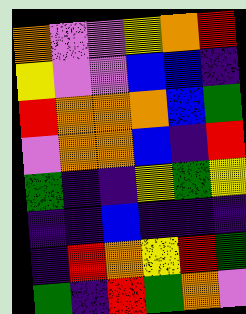[["orange", "violet", "violet", "yellow", "orange", "red"], ["yellow", "violet", "violet", "blue", "blue", "indigo"], ["red", "orange", "orange", "orange", "blue", "green"], ["violet", "orange", "orange", "blue", "indigo", "red"], ["green", "indigo", "indigo", "yellow", "green", "yellow"], ["indigo", "indigo", "blue", "indigo", "indigo", "indigo"], ["indigo", "red", "orange", "yellow", "red", "green"], ["green", "indigo", "red", "green", "orange", "violet"]]